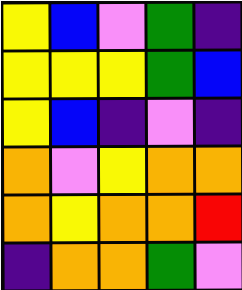[["yellow", "blue", "violet", "green", "indigo"], ["yellow", "yellow", "yellow", "green", "blue"], ["yellow", "blue", "indigo", "violet", "indigo"], ["orange", "violet", "yellow", "orange", "orange"], ["orange", "yellow", "orange", "orange", "red"], ["indigo", "orange", "orange", "green", "violet"]]